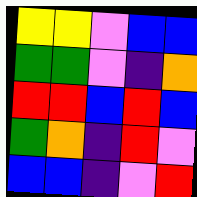[["yellow", "yellow", "violet", "blue", "blue"], ["green", "green", "violet", "indigo", "orange"], ["red", "red", "blue", "red", "blue"], ["green", "orange", "indigo", "red", "violet"], ["blue", "blue", "indigo", "violet", "red"]]